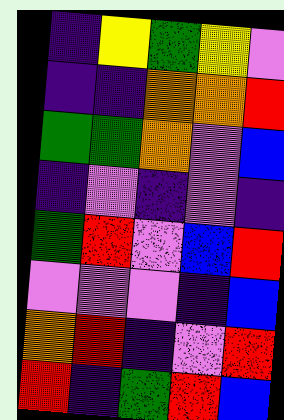[["indigo", "yellow", "green", "yellow", "violet"], ["indigo", "indigo", "orange", "orange", "red"], ["green", "green", "orange", "violet", "blue"], ["indigo", "violet", "indigo", "violet", "indigo"], ["green", "red", "violet", "blue", "red"], ["violet", "violet", "violet", "indigo", "blue"], ["orange", "red", "indigo", "violet", "red"], ["red", "indigo", "green", "red", "blue"]]